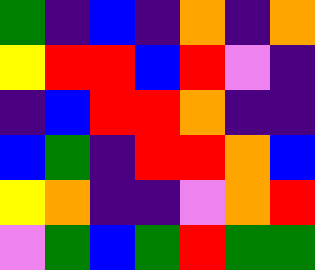[["green", "indigo", "blue", "indigo", "orange", "indigo", "orange"], ["yellow", "red", "red", "blue", "red", "violet", "indigo"], ["indigo", "blue", "red", "red", "orange", "indigo", "indigo"], ["blue", "green", "indigo", "red", "red", "orange", "blue"], ["yellow", "orange", "indigo", "indigo", "violet", "orange", "red"], ["violet", "green", "blue", "green", "red", "green", "green"]]